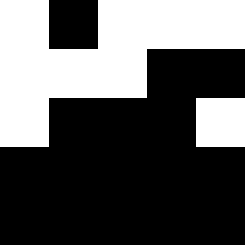[["white", "black", "white", "white", "white"], ["white", "white", "white", "black", "black"], ["white", "black", "black", "black", "white"], ["black", "black", "black", "black", "black"], ["black", "black", "black", "black", "black"]]